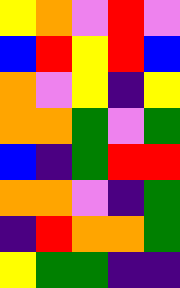[["yellow", "orange", "violet", "red", "violet"], ["blue", "red", "yellow", "red", "blue"], ["orange", "violet", "yellow", "indigo", "yellow"], ["orange", "orange", "green", "violet", "green"], ["blue", "indigo", "green", "red", "red"], ["orange", "orange", "violet", "indigo", "green"], ["indigo", "red", "orange", "orange", "green"], ["yellow", "green", "green", "indigo", "indigo"]]